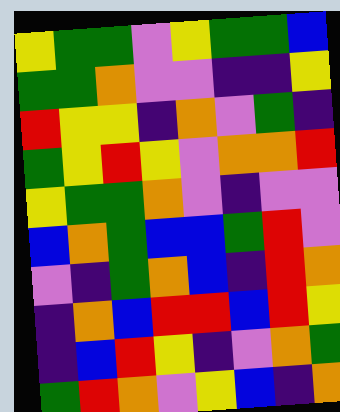[["yellow", "green", "green", "violet", "yellow", "green", "green", "blue"], ["green", "green", "orange", "violet", "violet", "indigo", "indigo", "yellow"], ["red", "yellow", "yellow", "indigo", "orange", "violet", "green", "indigo"], ["green", "yellow", "red", "yellow", "violet", "orange", "orange", "red"], ["yellow", "green", "green", "orange", "violet", "indigo", "violet", "violet"], ["blue", "orange", "green", "blue", "blue", "green", "red", "violet"], ["violet", "indigo", "green", "orange", "blue", "indigo", "red", "orange"], ["indigo", "orange", "blue", "red", "red", "blue", "red", "yellow"], ["indigo", "blue", "red", "yellow", "indigo", "violet", "orange", "green"], ["green", "red", "orange", "violet", "yellow", "blue", "indigo", "orange"]]